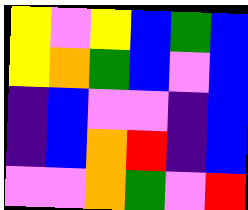[["yellow", "violet", "yellow", "blue", "green", "blue"], ["yellow", "orange", "green", "blue", "violet", "blue"], ["indigo", "blue", "violet", "violet", "indigo", "blue"], ["indigo", "blue", "orange", "red", "indigo", "blue"], ["violet", "violet", "orange", "green", "violet", "red"]]